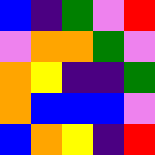[["blue", "indigo", "green", "violet", "red"], ["violet", "orange", "orange", "green", "violet"], ["orange", "yellow", "indigo", "indigo", "green"], ["orange", "blue", "blue", "blue", "violet"], ["blue", "orange", "yellow", "indigo", "red"]]